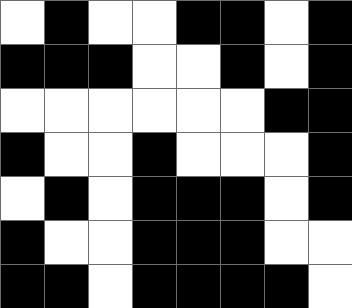[["white", "black", "white", "white", "black", "black", "white", "black"], ["black", "black", "black", "white", "white", "black", "white", "black"], ["white", "white", "white", "white", "white", "white", "black", "black"], ["black", "white", "white", "black", "white", "white", "white", "black"], ["white", "black", "white", "black", "black", "black", "white", "black"], ["black", "white", "white", "black", "black", "black", "white", "white"], ["black", "black", "white", "black", "black", "black", "black", "white"]]